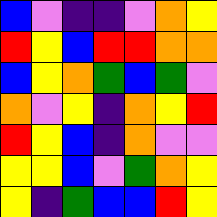[["blue", "violet", "indigo", "indigo", "violet", "orange", "yellow"], ["red", "yellow", "blue", "red", "red", "orange", "orange"], ["blue", "yellow", "orange", "green", "blue", "green", "violet"], ["orange", "violet", "yellow", "indigo", "orange", "yellow", "red"], ["red", "yellow", "blue", "indigo", "orange", "violet", "violet"], ["yellow", "yellow", "blue", "violet", "green", "orange", "yellow"], ["yellow", "indigo", "green", "blue", "blue", "red", "yellow"]]